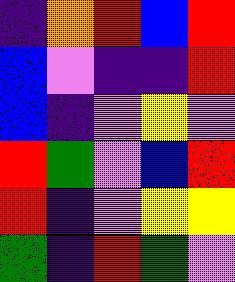[["indigo", "orange", "red", "blue", "red"], ["blue", "violet", "indigo", "indigo", "red"], ["blue", "indigo", "violet", "yellow", "violet"], ["red", "green", "violet", "blue", "red"], ["red", "indigo", "violet", "yellow", "yellow"], ["green", "indigo", "red", "green", "violet"]]